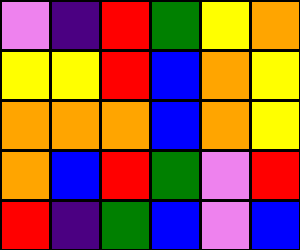[["violet", "indigo", "red", "green", "yellow", "orange"], ["yellow", "yellow", "red", "blue", "orange", "yellow"], ["orange", "orange", "orange", "blue", "orange", "yellow"], ["orange", "blue", "red", "green", "violet", "red"], ["red", "indigo", "green", "blue", "violet", "blue"]]